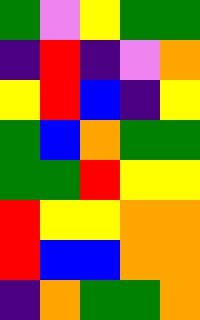[["green", "violet", "yellow", "green", "green"], ["indigo", "red", "indigo", "violet", "orange"], ["yellow", "red", "blue", "indigo", "yellow"], ["green", "blue", "orange", "green", "green"], ["green", "green", "red", "yellow", "yellow"], ["red", "yellow", "yellow", "orange", "orange"], ["red", "blue", "blue", "orange", "orange"], ["indigo", "orange", "green", "green", "orange"]]